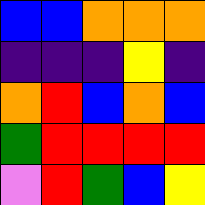[["blue", "blue", "orange", "orange", "orange"], ["indigo", "indigo", "indigo", "yellow", "indigo"], ["orange", "red", "blue", "orange", "blue"], ["green", "red", "red", "red", "red"], ["violet", "red", "green", "blue", "yellow"]]